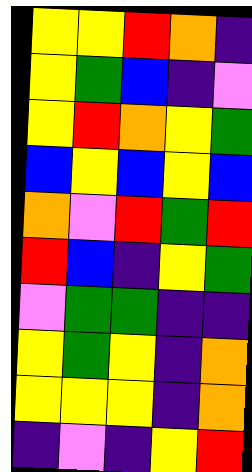[["yellow", "yellow", "red", "orange", "indigo"], ["yellow", "green", "blue", "indigo", "violet"], ["yellow", "red", "orange", "yellow", "green"], ["blue", "yellow", "blue", "yellow", "blue"], ["orange", "violet", "red", "green", "red"], ["red", "blue", "indigo", "yellow", "green"], ["violet", "green", "green", "indigo", "indigo"], ["yellow", "green", "yellow", "indigo", "orange"], ["yellow", "yellow", "yellow", "indigo", "orange"], ["indigo", "violet", "indigo", "yellow", "red"]]